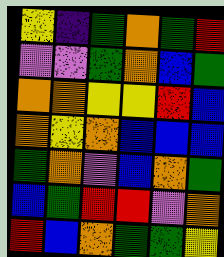[["yellow", "indigo", "green", "orange", "green", "red"], ["violet", "violet", "green", "orange", "blue", "green"], ["orange", "orange", "yellow", "yellow", "red", "blue"], ["orange", "yellow", "orange", "blue", "blue", "blue"], ["green", "orange", "violet", "blue", "orange", "green"], ["blue", "green", "red", "red", "violet", "orange"], ["red", "blue", "orange", "green", "green", "yellow"]]